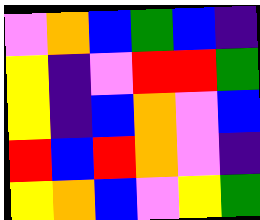[["violet", "orange", "blue", "green", "blue", "indigo"], ["yellow", "indigo", "violet", "red", "red", "green"], ["yellow", "indigo", "blue", "orange", "violet", "blue"], ["red", "blue", "red", "orange", "violet", "indigo"], ["yellow", "orange", "blue", "violet", "yellow", "green"]]